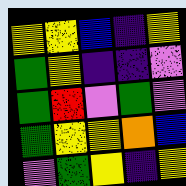[["yellow", "yellow", "blue", "indigo", "yellow"], ["green", "yellow", "indigo", "indigo", "violet"], ["green", "red", "violet", "green", "violet"], ["green", "yellow", "yellow", "orange", "blue"], ["violet", "green", "yellow", "indigo", "yellow"]]